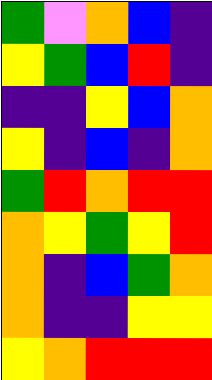[["green", "violet", "orange", "blue", "indigo"], ["yellow", "green", "blue", "red", "indigo"], ["indigo", "indigo", "yellow", "blue", "orange"], ["yellow", "indigo", "blue", "indigo", "orange"], ["green", "red", "orange", "red", "red"], ["orange", "yellow", "green", "yellow", "red"], ["orange", "indigo", "blue", "green", "orange"], ["orange", "indigo", "indigo", "yellow", "yellow"], ["yellow", "orange", "red", "red", "red"]]